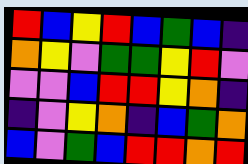[["red", "blue", "yellow", "red", "blue", "green", "blue", "indigo"], ["orange", "yellow", "violet", "green", "green", "yellow", "red", "violet"], ["violet", "violet", "blue", "red", "red", "yellow", "orange", "indigo"], ["indigo", "violet", "yellow", "orange", "indigo", "blue", "green", "orange"], ["blue", "violet", "green", "blue", "red", "red", "orange", "red"]]